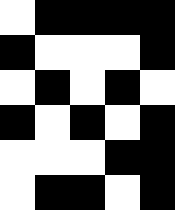[["white", "black", "black", "black", "black"], ["black", "white", "white", "white", "black"], ["white", "black", "white", "black", "white"], ["black", "white", "black", "white", "black"], ["white", "white", "white", "black", "black"], ["white", "black", "black", "white", "black"]]